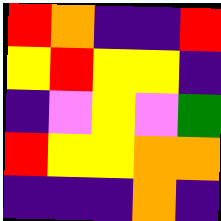[["red", "orange", "indigo", "indigo", "red"], ["yellow", "red", "yellow", "yellow", "indigo"], ["indigo", "violet", "yellow", "violet", "green"], ["red", "yellow", "yellow", "orange", "orange"], ["indigo", "indigo", "indigo", "orange", "indigo"]]